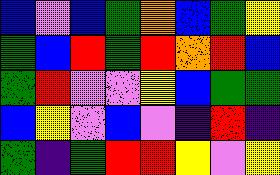[["blue", "violet", "blue", "green", "orange", "blue", "green", "yellow"], ["green", "blue", "red", "green", "red", "orange", "red", "blue"], ["green", "red", "violet", "violet", "yellow", "blue", "green", "green"], ["blue", "yellow", "violet", "blue", "violet", "indigo", "red", "indigo"], ["green", "indigo", "green", "red", "red", "yellow", "violet", "yellow"]]